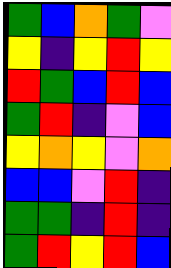[["green", "blue", "orange", "green", "violet"], ["yellow", "indigo", "yellow", "red", "yellow"], ["red", "green", "blue", "red", "blue"], ["green", "red", "indigo", "violet", "blue"], ["yellow", "orange", "yellow", "violet", "orange"], ["blue", "blue", "violet", "red", "indigo"], ["green", "green", "indigo", "red", "indigo"], ["green", "red", "yellow", "red", "blue"]]